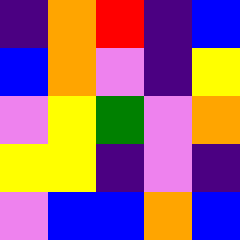[["indigo", "orange", "red", "indigo", "blue"], ["blue", "orange", "violet", "indigo", "yellow"], ["violet", "yellow", "green", "violet", "orange"], ["yellow", "yellow", "indigo", "violet", "indigo"], ["violet", "blue", "blue", "orange", "blue"]]